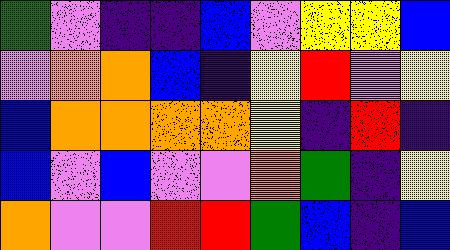[["green", "violet", "indigo", "indigo", "blue", "violet", "yellow", "yellow", "blue"], ["violet", "orange", "orange", "blue", "indigo", "yellow", "red", "violet", "yellow"], ["blue", "orange", "orange", "orange", "orange", "yellow", "indigo", "red", "indigo"], ["blue", "violet", "blue", "violet", "violet", "orange", "green", "indigo", "yellow"], ["orange", "violet", "violet", "red", "red", "green", "blue", "indigo", "blue"]]